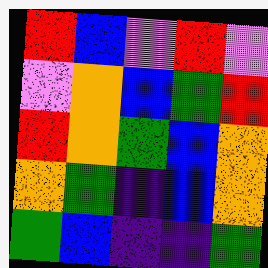[["red", "blue", "violet", "red", "violet"], ["violet", "orange", "blue", "green", "red"], ["red", "orange", "green", "blue", "orange"], ["orange", "green", "indigo", "blue", "orange"], ["green", "blue", "indigo", "indigo", "green"]]